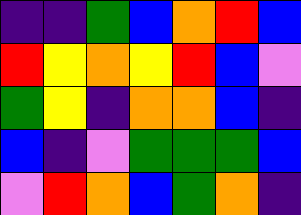[["indigo", "indigo", "green", "blue", "orange", "red", "blue"], ["red", "yellow", "orange", "yellow", "red", "blue", "violet"], ["green", "yellow", "indigo", "orange", "orange", "blue", "indigo"], ["blue", "indigo", "violet", "green", "green", "green", "blue"], ["violet", "red", "orange", "blue", "green", "orange", "indigo"]]